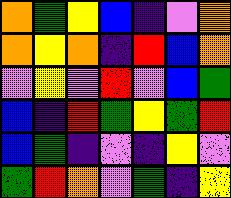[["orange", "green", "yellow", "blue", "indigo", "violet", "orange"], ["orange", "yellow", "orange", "indigo", "red", "blue", "orange"], ["violet", "yellow", "violet", "red", "violet", "blue", "green"], ["blue", "indigo", "red", "green", "yellow", "green", "red"], ["blue", "green", "indigo", "violet", "indigo", "yellow", "violet"], ["green", "red", "orange", "violet", "green", "indigo", "yellow"]]